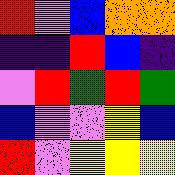[["red", "violet", "blue", "orange", "orange"], ["indigo", "indigo", "red", "blue", "indigo"], ["violet", "red", "green", "red", "green"], ["blue", "violet", "violet", "yellow", "blue"], ["red", "violet", "yellow", "yellow", "yellow"]]